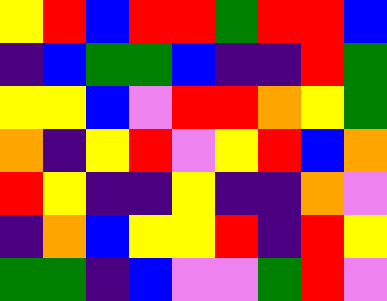[["yellow", "red", "blue", "red", "red", "green", "red", "red", "blue"], ["indigo", "blue", "green", "green", "blue", "indigo", "indigo", "red", "green"], ["yellow", "yellow", "blue", "violet", "red", "red", "orange", "yellow", "green"], ["orange", "indigo", "yellow", "red", "violet", "yellow", "red", "blue", "orange"], ["red", "yellow", "indigo", "indigo", "yellow", "indigo", "indigo", "orange", "violet"], ["indigo", "orange", "blue", "yellow", "yellow", "red", "indigo", "red", "yellow"], ["green", "green", "indigo", "blue", "violet", "violet", "green", "red", "violet"]]